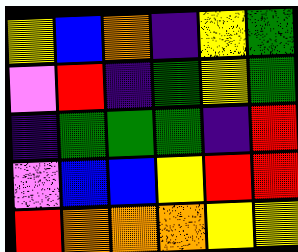[["yellow", "blue", "orange", "indigo", "yellow", "green"], ["violet", "red", "indigo", "green", "yellow", "green"], ["indigo", "green", "green", "green", "indigo", "red"], ["violet", "blue", "blue", "yellow", "red", "red"], ["red", "orange", "orange", "orange", "yellow", "yellow"]]